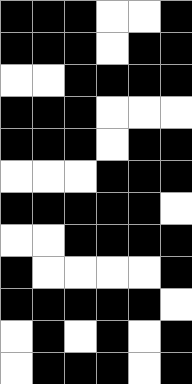[["black", "black", "black", "white", "white", "black"], ["black", "black", "black", "white", "black", "black"], ["white", "white", "black", "black", "black", "black"], ["black", "black", "black", "white", "white", "white"], ["black", "black", "black", "white", "black", "black"], ["white", "white", "white", "black", "black", "black"], ["black", "black", "black", "black", "black", "white"], ["white", "white", "black", "black", "black", "black"], ["black", "white", "white", "white", "white", "black"], ["black", "black", "black", "black", "black", "white"], ["white", "black", "white", "black", "white", "black"], ["white", "black", "black", "black", "white", "black"]]